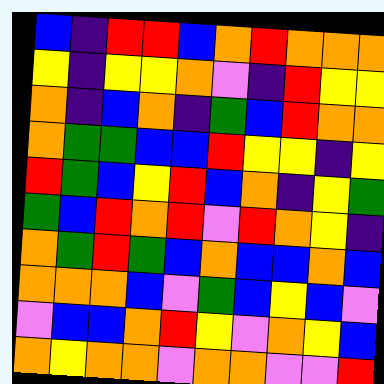[["blue", "indigo", "red", "red", "blue", "orange", "red", "orange", "orange", "orange"], ["yellow", "indigo", "yellow", "yellow", "orange", "violet", "indigo", "red", "yellow", "yellow"], ["orange", "indigo", "blue", "orange", "indigo", "green", "blue", "red", "orange", "orange"], ["orange", "green", "green", "blue", "blue", "red", "yellow", "yellow", "indigo", "yellow"], ["red", "green", "blue", "yellow", "red", "blue", "orange", "indigo", "yellow", "green"], ["green", "blue", "red", "orange", "red", "violet", "red", "orange", "yellow", "indigo"], ["orange", "green", "red", "green", "blue", "orange", "blue", "blue", "orange", "blue"], ["orange", "orange", "orange", "blue", "violet", "green", "blue", "yellow", "blue", "violet"], ["violet", "blue", "blue", "orange", "red", "yellow", "violet", "orange", "yellow", "blue"], ["orange", "yellow", "orange", "orange", "violet", "orange", "orange", "violet", "violet", "red"]]